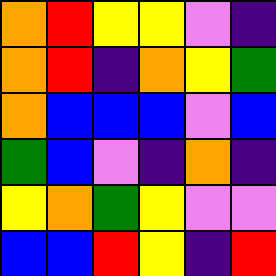[["orange", "red", "yellow", "yellow", "violet", "indigo"], ["orange", "red", "indigo", "orange", "yellow", "green"], ["orange", "blue", "blue", "blue", "violet", "blue"], ["green", "blue", "violet", "indigo", "orange", "indigo"], ["yellow", "orange", "green", "yellow", "violet", "violet"], ["blue", "blue", "red", "yellow", "indigo", "red"]]